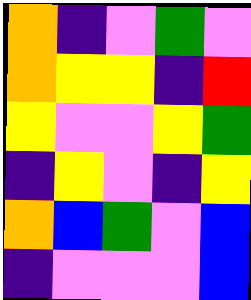[["orange", "indigo", "violet", "green", "violet"], ["orange", "yellow", "yellow", "indigo", "red"], ["yellow", "violet", "violet", "yellow", "green"], ["indigo", "yellow", "violet", "indigo", "yellow"], ["orange", "blue", "green", "violet", "blue"], ["indigo", "violet", "violet", "violet", "blue"]]